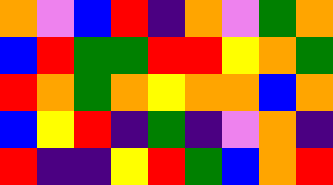[["orange", "violet", "blue", "red", "indigo", "orange", "violet", "green", "orange"], ["blue", "red", "green", "green", "red", "red", "yellow", "orange", "green"], ["red", "orange", "green", "orange", "yellow", "orange", "orange", "blue", "orange"], ["blue", "yellow", "red", "indigo", "green", "indigo", "violet", "orange", "indigo"], ["red", "indigo", "indigo", "yellow", "red", "green", "blue", "orange", "red"]]